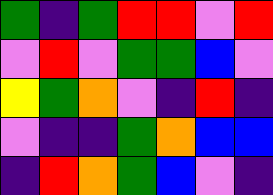[["green", "indigo", "green", "red", "red", "violet", "red"], ["violet", "red", "violet", "green", "green", "blue", "violet"], ["yellow", "green", "orange", "violet", "indigo", "red", "indigo"], ["violet", "indigo", "indigo", "green", "orange", "blue", "blue"], ["indigo", "red", "orange", "green", "blue", "violet", "indigo"]]